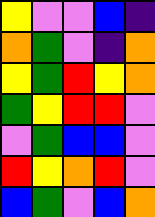[["yellow", "violet", "violet", "blue", "indigo"], ["orange", "green", "violet", "indigo", "orange"], ["yellow", "green", "red", "yellow", "orange"], ["green", "yellow", "red", "red", "violet"], ["violet", "green", "blue", "blue", "violet"], ["red", "yellow", "orange", "red", "violet"], ["blue", "green", "violet", "blue", "orange"]]